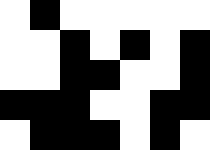[["white", "black", "white", "white", "white", "white", "white"], ["white", "white", "black", "white", "black", "white", "black"], ["white", "white", "black", "black", "white", "white", "black"], ["black", "black", "black", "white", "white", "black", "black"], ["white", "black", "black", "black", "white", "black", "white"]]